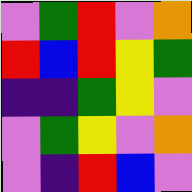[["violet", "green", "red", "violet", "orange"], ["red", "blue", "red", "yellow", "green"], ["indigo", "indigo", "green", "yellow", "violet"], ["violet", "green", "yellow", "violet", "orange"], ["violet", "indigo", "red", "blue", "violet"]]